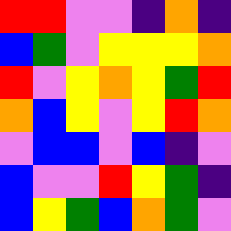[["red", "red", "violet", "violet", "indigo", "orange", "indigo"], ["blue", "green", "violet", "yellow", "yellow", "yellow", "orange"], ["red", "violet", "yellow", "orange", "yellow", "green", "red"], ["orange", "blue", "yellow", "violet", "yellow", "red", "orange"], ["violet", "blue", "blue", "violet", "blue", "indigo", "violet"], ["blue", "violet", "violet", "red", "yellow", "green", "indigo"], ["blue", "yellow", "green", "blue", "orange", "green", "violet"]]